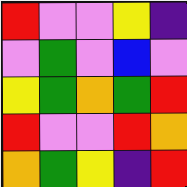[["red", "violet", "violet", "yellow", "indigo"], ["violet", "green", "violet", "blue", "violet"], ["yellow", "green", "orange", "green", "red"], ["red", "violet", "violet", "red", "orange"], ["orange", "green", "yellow", "indigo", "red"]]